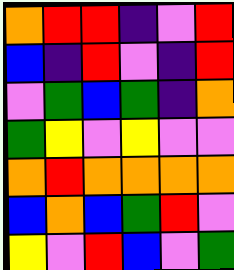[["orange", "red", "red", "indigo", "violet", "red"], ["blue", "indigo", "red", "violet", "indigo", "red"], ["violet", "green", "blue", "green", "indigo", "orange"], ["green", "yellow", "violet", "yellow", "violet", "violet"], ["orange", "red", "orange", "orange", "orange", "orange"], ["blue", "orange", "blue", "green", "red", "violet"], ["yellow", "violet", "red", "blue", "violet", "green"]]